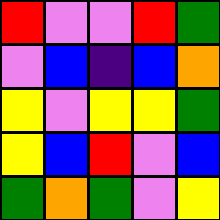[["red", "violet", "violet", "red", "green"], ["violet", "blue", "indigo", "blue", "orange"], ["yellow", "violet", "yellow", "yellow", "green"], ["yellow", "blue", "red", "violet", "blue"], ["green", "orange", "green", "violet", "yellow"]]